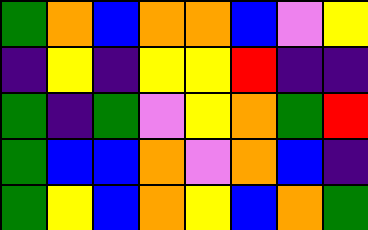[["green", "orange", "blue", "orange", "orange", "blue", "violet", "yellow"], ["indigo", "yellow", "indigo", "yellow", "yellow", "red", "indigo", "indigo"], ["green", "indigo", "green", "violet", "yellow", "orange", "green", "red"], ["green", "blue", "blue", "orange", "violet", "orange", "blue", "indigo"], ["green", "yellow", "blue", "orange", "yellow", "blue", "orange", "green"]]